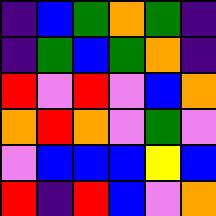[["indigo", "blue", "green", "orange", "green", "indigo"], ["indigo", "green", "blue", "green", "orange", "indigo"], ["red", "violet", "red", "violet", "blue", "orange"], ["orange", "red", "orange", "violet", "green", "violet"], ["violet", "blue", "blue", "blue", "yellow", "blue"], ["red", "indigo", "red", "blue", "violet", "orange"]]